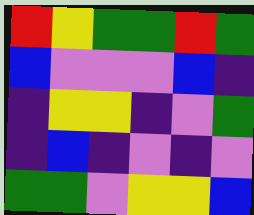[["red", "yellow", "green", "green", "red", "green"], ["blue", "violet", "violet", "violet", "blue", "indigo"], ["indigo", "yellow", "yellow", "indigo", "violet", "green"], ["indigo", "blue", "indigo", "violet", "indigo", "violet"], ["green", "green", "violet", "yellow", "yellow", "blue"]]